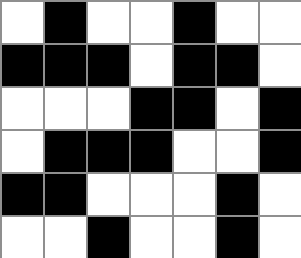[["white", "black", "white", "white", "black", "white", "white"], ["black", "black", "black", "white", "black", "black", "white"], ["white", "white", "white", "black", "black", "white", "black"], ["white", "black", "black", "black", "white", "white", "black"], ["black", "black", "white", "white", "white", "black", "white"], ["white", "white", "black", "white", "white", "black", "white"]]